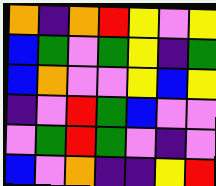[["orange", "indigo", "orange", "red", "yellow", "violet", "yellow"], ["blue", "green", "violet", "green", "yellow", "indigo", "green"], ["blue", "orange", "violet", "violet", "yellow", "blue", "yellow"], ["indigo", "violet", "red", "green", "blue", "violet", "violet"], ["violet", "green", "red", "green", "violet", "indigo", "violet"], ["blue", "violet", "orange", "indigo", "indigo", "yellow", "red"]]